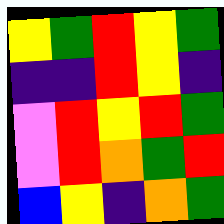[["yellow", "green", "red", "yellow", "green"], ["indigo", "indigo", "red", "yellow", "indigo"], ["violet", "red", "yellow", "red", "green"], ["violet", "red", "orange", "green", "red"], ["blue", "yellow", "indigo", "orange", "green"]]